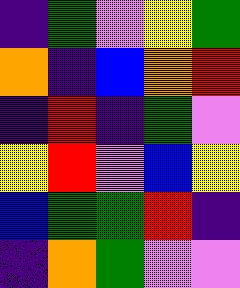[["indigo", "green", "violet", "yellow", "green"], ["orange", "indigo", "blue", "orange", "red"], ["indigo", "red", "indigo", "green", "violet"], ["yellow", "red", "violet", "blue", "yellow"], ["blue", "green", "green", "red", "indigo"], ["indigo", "orange", "green", "violet", "violet"]]